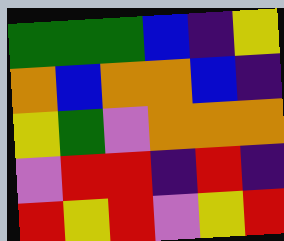[["green", "green", "green", "blue", "indigo", "yellow"], ["orange", "blue", "orange", "orange", "blue", "indigo"], ["yellow", "green", "violet", "orange", "orange", "orange"], ["violet", "red", "red", "indigo", "red", "indigo"], ["red", "yellow", "red", "violet", "yellow", "red"]]